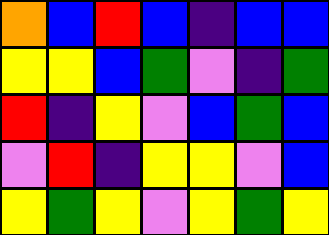[["orange", "blue", "red", "blue", "indigo", "blue", "blue"], ["yellow", "yellow", "blue", "green", "violet", "indigo", "green"], ["red", "indigo", "yellow", "violet", "blue", "green", "blue"], ["violet", "red", "indigo", "yellow", "yellow", "violet", "blue"], ["yellow", "green", "yellow", "violet", "yellow", "green", "yellow"]]